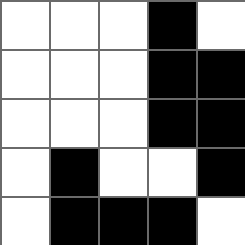[["white", "white", "white", "black", "white"], ["white", "white", "white", "black", "black"], ["white", "white", "white", "black", "black"], ["white", "black", "white", "white", "black"], ["white", "black", "black", "black", "white"]]